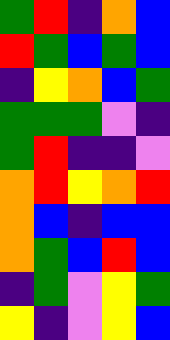[["green", "red", "indigo", "orange", "blue"], ["red", "green", "blue", "green", "blue"], ["indigo", "yellow", "orange", "blue", "green"], ["green", "green", "green", "violet", "indigo"], ["green", "red", "indigo", "indigo", "violet"], ["orange", "red", "yellow", "orange", "red"], ["orange", "blue", "indigo", "blue", "blue"], ["orange", "green", "blue", "red", "blue"], ["indigo", "green", "violet", "yellow", "green"], ["yellow", "indigo", "violet", "yellow", "blue"]]